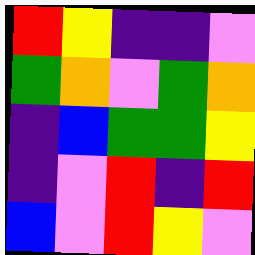[["red", "yellow", "indigo", "indigo", "violet"], ["green", "orange", "violet", "green", "orange"], ["indigo", "blue", "green", "green", "yellow"], ["indigo", "violet", "red", "indigo", "red"], ["blue", "violet", "red", "yellow", "violet"]]